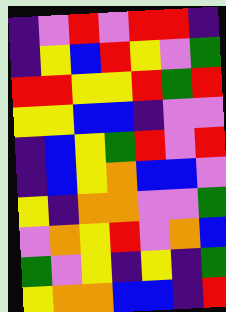[["indigo", "violet", "red", "violet", "red", "red", "indigo"], ["indigo", "yellow", "blue", "red", "yellow", "violet", "green"], ["red", "red", "yellow", "yellow", "red", "green", "red"], ["yellow", "yellow", "blue", "blue", "indigo", "violet", "violet"], ["indigo", "blue", "yellow", "green", "red", "violet", "red"], ["indigo", "blue", "yellow", "orange", "blue", "blue", "violet"], ["yellow", "indigo", "orange", "orange", "violet", "violet", "green"], ["violet", "orange", "yellow", "red", "violet", "orange", "blue"], ["green", "violet", "yellow", "indigo", "yellow", "indigo", "green"], ["yellow", "orange", "orange", "blue", "blue", "indigo", "red"]]